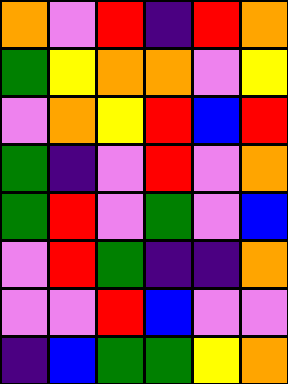[["orange", "violet", "red", "indigo", "red", "orange"], ["green", "yellow", "orange", "orange", "violet", "yellow"], ["violet", "orange", "yellow", "red", "blue", "red"], ["green", "indigo", "violet", "red", "violet", "orange"], ["green", "red", "violet", "green", "violet", "blue"], ["violet", "red", "green", "indigo", "indigo", "orange"], ["violet", "violet", "red", "blue", "violet", "violet"], ["indigo", "blue", "green", "green", "yellow", "orange"]]